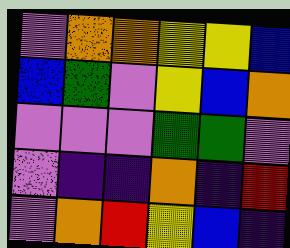[["violet", "orange", "orange", "yellow", "yellow", "blue"], ["blue", "green", "violet", "yellow", "blue", "orange"], ["violet", "violet", "violet", "green", "green", "violet"], ["violet", "indigo", "indigo", "orange", "indigo", "red"], ["violet", "orange", "red", "yellow", "blue", "indigo"]]